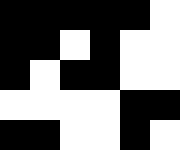[["black", "black", "black", "black", "black", "white"], ["black", "black", "white", "black", "white", "white"], ["black", "white", "black", "black", "white", "white"], ["white", "white", "white", "white", "black", "black"], ["black", "black", "white", "white", "black", "white"]]